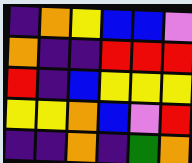[["indigo", "orange", "yellow", "blue", "blue", "violet"], ["orange", "indigo", "indigo", "red", "red", "red"], ["red", "indigo", "blue", "yellow", "yellow", "yellow"], ["yellow", "yellow", "orange", "blue", "violet", "red"], ["indigo", "indigo", "orange", "indigo", "green", "orange"]]